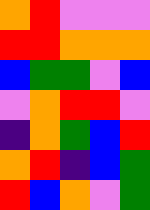[["orange", "red", "violet", "violet", "violet"], ["red", "red", "orange", "orange", "orange"], ["blue", "green", "green", "violet", "blue"], ["violet", "orange", "red", "red", "violet"], ["indigo", "orange", "green", "blue", "red"], ["orange", "red", "indigo", "blue", "green"], ["red", "blue", "orange", "violet", "green"]]